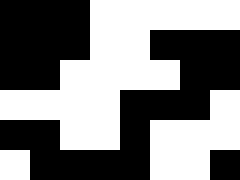[["black", "black", "black", "white", "white", "white", "white", "white"], ["black", "black", "black", "white", "white", "black", "black", "black"], ["black", "black", "white", "white", "white", "white", "black", "black"], ["white", "white", "white", "white", "black", "black", "black", "white"], ["black", "black", "white", "white", "black", "white", "white", "white"], ["white", "black", "black", "black", "black", "white", "white", "black"]]